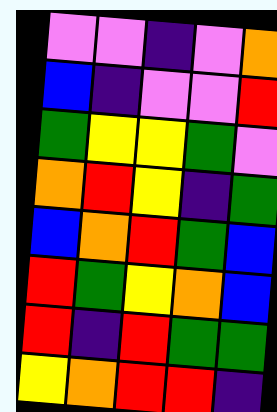[["violet", "violet", "indigo", "violet", "orange"], ["blue", "indigo", "violet", "violet", "red"], ["green", "yellow", "yellow", "green", "violet"], ["orange", "red", "yellow", "indigo", "green"], ["blue", "orange", "red", "green", "blue"], ["red", "green", "yellow", "orange", "blue"], ["red", "indigo", "red", "green", "green"], ["yellow", "orange", "red", "red", "indigo"]]